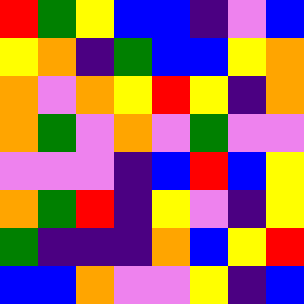[["red", "green", "yellow", "blue", "blue", "indigo", "violet", "blue"], ["yellow", "orange", "indigo", "green", "blue", "blue", "yellow", "orange"], ["orange", "violet", "orange", "yellow", "red", "yellow", "indigo", "orange"], ["orange", "green", "violet", "orange", "violet", "green", "violet", "violet"], ["violet", "violet", "violet", "indigo", "blue", "red", "blue", "yellow"], ["orange", "green", "red", "indigo", "yellow", "violet", "indigo", "yellow"], ["green", "indigo", "indigo", "indigo", "orange", "blue", "yellow", "red"], ["blue", "blue", "orange", "violet", "violet", "yellow", "indigo", "blue"]]